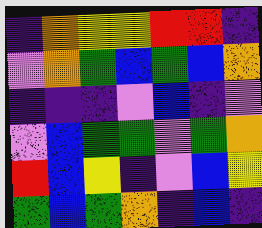[["indigo", "orange", "yellow", "yellow", "red", "red", "indigo"], ["violet", "orange", "green", "blue", "green", "blue", "orange"], ["indigo", "indigo", "indigo", "violet", "blue", "indigo", "violet"], ["violet", "blue", "green", "green", "violet", "green", "orange"], ["red", "blue", "yellow", "indigo", "violet", "blue", "yellow"], ["green", "blue", "green", "orange", "indigo", "blue", "indigo"]]